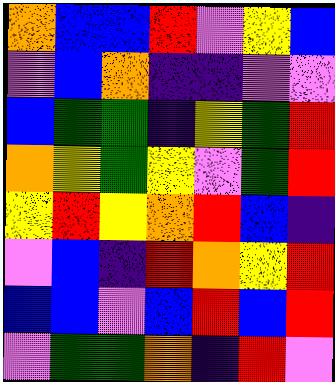[["orange", "blue", "blue", "red", "violet", "yellow", "blue"], ["violet", "blue", "orange", "indigo", "indigo", "violet", "violet"], ["blue", "green", "green", "indigo", "yellow", "green", "red"], ["orange", "yellow", "green", "yellow", "violet", "green", "red"], ["yellow", "red", "yellow", "orange", "red", "blue", "indigo"], ["violet", "blue", "indigo", "red", "orange", "yellow", "red"], ["blue", "blue", "violet", "blue", "red", "blue", "red"], ["violet", "green", "green", "orange", "indigo", "red", "violet"]]